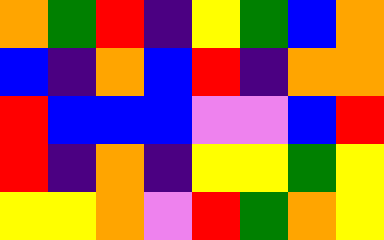[["orange", "green", "red", "indigo", "yellow", "green", "blue", "orange"], ["blue", "indigo", "orange", "blue", "red", "indigo", "orange", "orange"], ["red", "blue", "blue", "blue", "violet", "violet", "blue", "red"], ["red", "indigo", "orange", "indigo", "yellow", "yellow", "green", "yellow"], ["yellow", "yellow", "orange", "violet", "red", "green", "orange", "yellow"]]